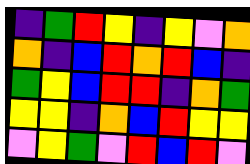[["indigo", "green", "red", "yellow", "indigo", "yellow", "violet", "orange"], ["orange", "indigo", "blue", "red", "orange", "red", "blue", "indigo"], ["green", "yellow", "blue", "red", "red", "indigo", "orange", "green"], ["yellow", "yellow", "indigo", "orange", "blue", "red", "yellow", "yellow"], ["violet", "yellow", "green", "violet", "red", "blue", "red", "violet"]]